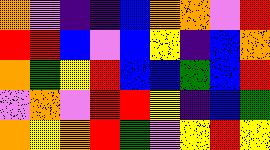[["orange", "violet", "indigo", "indigo", "blue", "orange", "orange", "violet", "red"], ["red", "red", "blue", "violet", "blue", "yellow", "indigo", "blue", "orange"], ["orange", "green", "yellow", "red", "blue", "blue", "green", "blue", "red"], ["violet", "orange", "violet", "red", "red", "yellow", "indigo", "blue", "green"], ["orange", "yellow", "orange", "red", "green", "violet", "yellow", "red", "yellow"]]